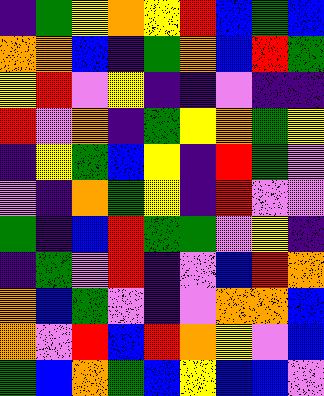[["indigo", "green", "yellow", "orange", "yellow", "red", "blue", "green", "blue"], ["orange", "orange", "blue", "indigo", "green", "orange", "blue", "red", "green"], ["yellow", "red", "violet", "yellow", "indigo", "indigo", "violet", "indigo", "indigo"], ["red", "violet", "orange", "indigo", "green", "yellow", "orange", "green", "yellow"], ["indigo", "yellow", "green", "blue", "yellow", "indigo", "red", "green", "violet"], ["violet", "indigo", "orange", "green", "yellow", "indigo", "red", "violet", "violet"], ["green", "indigo", "blue", "red", "green", "green", "violet", "yellow", "indigo"], ["indigo", "green", "violet", "red", "indigo", "violet", "blue", "red", "orange"], ["orange", "blue", "green", "violet", "indigo", "violet", "orange", "orange", "blue"], ["orange", "violet", "red", "blue", "red", "orange", "yellow", "violet", "blue"], ["green", "blue", "orange", "green", "blue", "yellow", "blue", "blue", "violet"]]